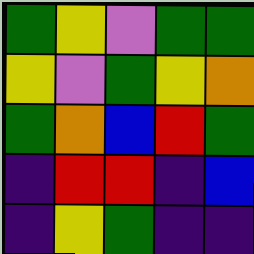[["green", "yellow", "violet", "green", "green"], ["yellow", "violet", "green", "yellow", "orange"], ["green", "orange", "blue", "red", "green"], ["indigo", "red", "red", "indigo", "blue"], ["indigo", "yellow", "green", "indigo", "indigo"]]